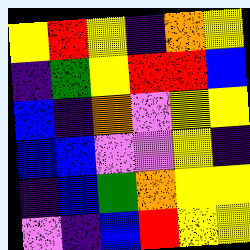[["yellow", "red", "yellow", "indigo", "orange", "yellow"], ["indigo", "green", "yellow", "red", "red", "blue"], ["blue", "indigo", "orange", "violet", "yellow", "yellow"], ["blue", "blue", "violet", "violet", "yellow", "indigo"], ["indigo", "blue", "green", "orange", "yellow", "yellow"], ["violet", "indigo", "blue", "red", "yellow", "yellow"]]